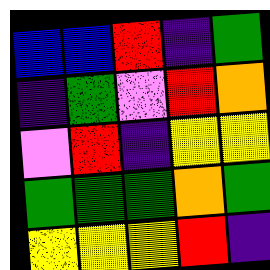[["blue", "blue", "red", "indigo", "green"], ["indigo", "green", "violet", "red", "orange"], ["violet", "red", "indigo", "yellow", "yellow"], ["green", "green", "green", "orange", "green"], ["yellow", "yellow", "yellow", "red", "indigo"]]